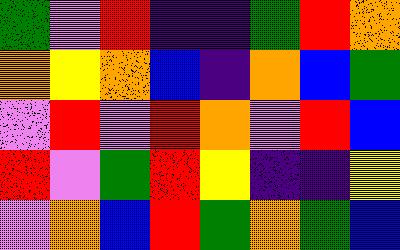[["green", "violet", "red", "indigo", "indigo", "green", "red", "orange"], ["orange", "yellow", "orange", "blue", "indigo", "orange", "blue", "green"], ["violet", "red", "violet", "red", "orange", "violet", "red", "blue"], ["red", "violet", "green", "red", "yellow", "indigo", "indigo", "yellow"], ["violet", "orange", "blue", "red", "green", "orange", "green", "blue"]]